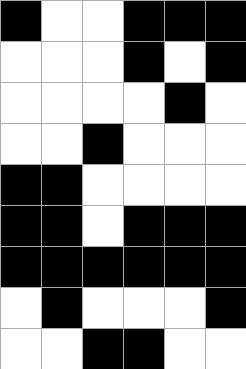[["black", "white", "white", "black", "black", "black"], ["white", "white", "white", "black", "white", "black"], ["white", "white", "white", "white", "black", "white"], ["white", "white", "black", "white", "white", "white"], ["black", "black", "white", "white", "white", "white"], ["black", "black", "white", "black", "black", "black"], ["black", "black", "black", "black", "black", "black"], ["white", "black", "white", "white", "white", "black"], ["white", "white", "black", "black", "white", "white"]]